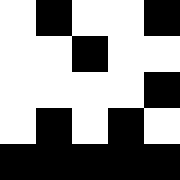[["white", "black", "white", "white", "black"], ["white", "white", "black", "white", "white"], ["white", "white", "white", "white", "black"], ["white", "black", "white", "black", "white"], ["black", "black", "black", "black", "black"]]